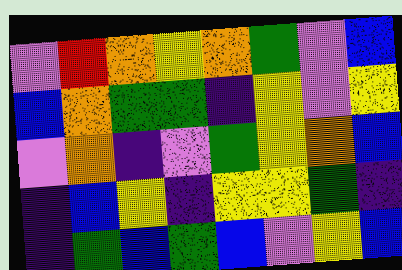[["violet", "red", "orange", "yellow", "orange", "green", "violet", "blue"], ["blue", "orange", "green", "green", "indigo", "yellow", "violet", "yellow"], ["violet", "orange", "indigo", "violet", "green", "yellow", "orange", "blue"], ["indigo", "blue", "yellow", "indigo", "yellow", "yellow", "green", "indigo"], ["indigo", "green", "blue", "green", "blue", "violet", "yellow", "blue"]]